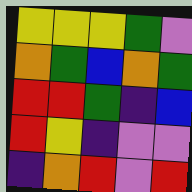[["yellow", "yellow", "yellow", "green", "violet"], ["orange", "green", "blue", "orange", "green"], ["red", "red", "green", "indigo", "blue"], ["red", "yellow", "indigo", "violet", "violet"], ["indigo", "orange", "red", "violet", "red"]]